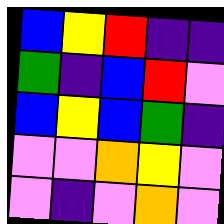[["blue", "yellow", "red", "indigo", "indigo"], ["green", "indigo", "blue", "red", "violet"], ["blue", "yellow", "blue", "green", "indigo"], ["violet", "violet", "orange", "yellow", "violet"], ["violet", "indigo", "violet", "orange", "violet"]]